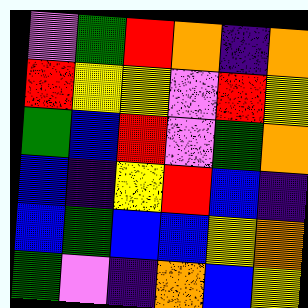[["violet", "green", "red", "orange", "indigo", "orange"], ["red", "yellow", "yellow", "violet", "red", "yellow"], ["green", "blue", "red", "violet", "green", "orange"], ["blue", "indigo", "yellow", "red", "blue", "indigo"], ["blue", "green", "blue", "blue", "yellow", "orange"], ["green", "violet", "indigo", "orange", "blue", "yellow"]]